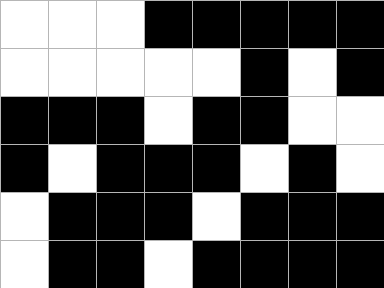[["white", "white", "white", "black", "black", "black", "black", "black"], ["white", "white", "white", "white", "white", "black", "white", "black"], ["black", "black", "black", "white", "black", "black", "white", "white"], ["black", "white", "black", "black", "black", "white", "black", "white"], ["white", "black", "black", "black", "white", "black", "black", "black"], ["white", "black", "black", "white", "black", "black", "black", "black"]]